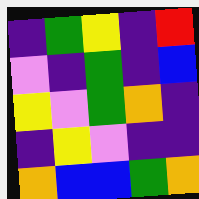[["indigo", "green", "yellow", "indigo", "red"], ["violet", "indigo", "green", "indigo", "blue"], ["yellow", "violet", "green", "orange", "indigo"], ["indigo", "yellow", "violet", "indigo", "indigo"], ["orange", "blue", "blue", "green", "orange"]]